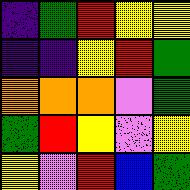[["indigo", "green", "red", "yellow", "yellow"], ["indigo", "indigo", "yellow", "red", "green"], ["orange", "orange", "orange", "violet", "green"], ["green", "red", "yellow", "violet", "yellow"], ["yellow", "violet", "red", "blue", "green"]]